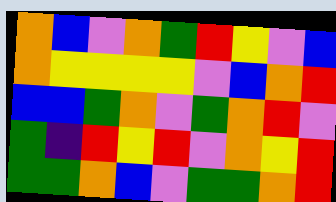[["orange", "blue", "violet", "orange", "green", "red", "yellow", "violet", "blue"], ["orange", "yellow", "yellow", "yellow", "yellow", "violet", "blue", "orange", "red"], ["blue", "blue", "green", "orange", "violet", "green", "orange", "red", "violet"], ["green", "indigo", "red", "yellow", "red", "violet", "orange", "yellow", "red"], ["green", "green", "orange", "blue", "violet", "green", "green", "orange", "red"]]